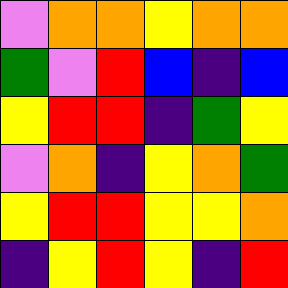[["violet", "orange", "orange", "yellow", "orange", "orange"], ["green", "violet", "red", "blue", "indigo", "blue"], ["yellow", "red", "red", "indigo", "green", "yellow"], ["violet", "orange", "indigo", "yellow", "orange", "green"], ["yellow", "red", "red", "yellow", "yellow", "orange"], ["indigo", "yellow", "red", "yellow", "indigo", "red"]]